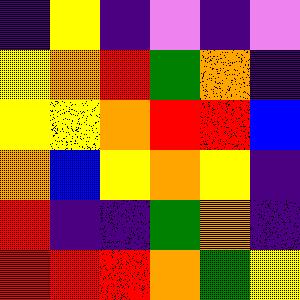[["indigo", "yellow", "indigo", "violet", "indigo", "violet"], ["yellow", "orange", "red", "green", "orange", "indigo"], ["yellow", "yellow", "orange", "red", "red", "blue"], ["orange", "blue", "yellow", "orange", "yellow", "indigo"], ["red", "indigo", "indigo", "green", "orange", "indigo"], ["red", "red", "red", "orange", "green", "yellow"]]